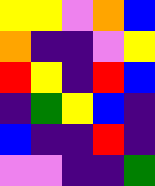[["yellow", "yellow", "violet", "orange", "blue"], ["orange", "indigo", "indigo", "violet", "yellow"], ["red", "yellow", "indigo", "red", "blue"], ["indigo", "green", "yellow", "blue", "indigo"], ["blue", "indigo", "indigo", "red", "indigo"], ["violet", "violet", "indigo", "indigo", "green"]]